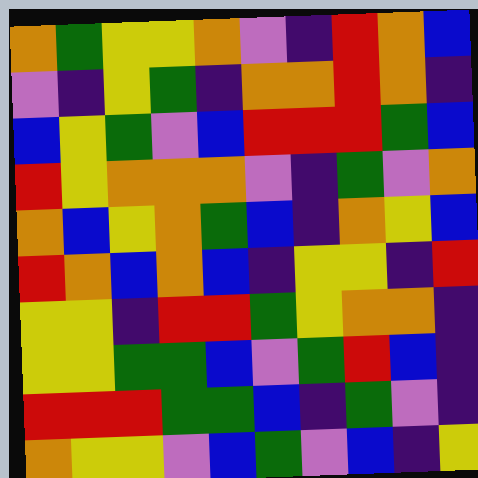[["orange", "green", "yellow", "yellow", "orange", "violet", "indigo", "red", "orange", "blue"], ["violet", "indigo", "yellow", "green", "indigo", "orange", "orange", "red", "orange", "indigo"], ["blue", "yellow", "green", "violet", "blue", "red", "red", "red", "green", "blue"], ["red", "yellow", "orange", "orange", "orange", "violet", "indigo", "green", "violet", "orange"], ["orange", "blue", "yellow", "orange", "green", "blue", "indigo", "orange", "yellow", "blue"], ["red", "orange", "blue", "orange", "blue", "indigo", "yellow", "yellow", "indigo", "red"], ["yellow", "yellow", "indigo", "red", "red", "green", "yellow", "orange", "orange", "indigo"], ["yellow", "yellow", "green", "green", "blue", "violet", "green", "red", "blue", "indigo"], ["red", "red", "red", "green", "green", "blue", "indigo", "green", "violet", "indigo"], ["orange", "yellow", "yellow", "violet", "blue", "green", "violet", "blue", "indigo", "yellow"]]